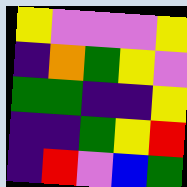[["yellow", "violet", "violet", "violet", "yellow"], ["indigo", "orange", "green", "yellow", "violet"], ["green", "green", "indigo", "indigo", "yellow"], ["indigo", "indigo", "green", "yellow", "red"], ["indigo", "red", "violet", "blue", "green"]]